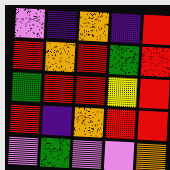[["violet", "indigo", "orange", "indigo", "red"], ["red", "orange", "red", "green", "red"], ["green", "red", "red", "yellow", "red"], ["red", "indigo", "orange", "red", "red"], ["violet", "green", "violet", "violet", "orange"]]